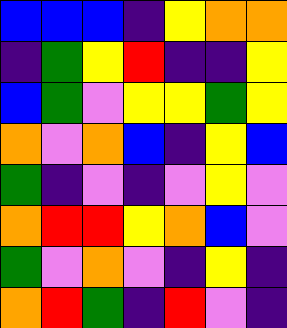[["blue", "blue", "blue", "indigo", "yellow", "orange", "orange"], ["indigo", "green", "yellow", "red", "indigo", "indigo", "yellow"], ["blue", "green", "violet", "yellow", "yellow", "green", "yellow"], ["orange", "violet", "orange", "blue", "indigo", "yellow", "blue"], ["green", "indigo", "violet", "indigo", "violet", "yellow", "violet"], ["orange", "red", "red", "yellow", "orange", "blue", "violet"], ["green", "violet", "orange", "violet", "indigo", "yellow", "indigo"], ["orange", "red", "green", "indigo", "red", "violet", "indigo"]]